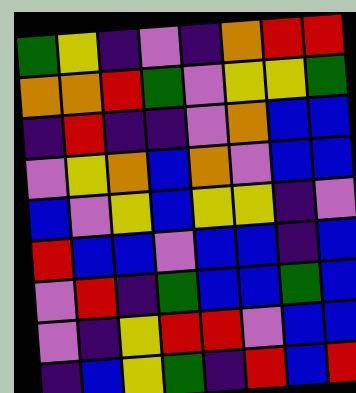[["green", "yellow", "indigo", "violet", "indigo", "orange", "red", "red"], ["orange", "orange", "red", "green", "violet", "yellow", "yellow", "green"], ["indigo", "red", "indigo", "indigo", "violet", "orange", "blue", "blue"], ["violet", "yellow", "orange", "blue", "orange", "violet", "blue", "blue"], ["blue", "violet", "yellow", "blue", "yellow", "yellow", "indigo", "violet"], ["red", "blue", "blue", "violet", "blue", "blue", "indigo", "blue"], ["violet", "red", "indigo", "green", "blue", "blue", "green", "blue"], ["violet", "indigo", "yellow", "red", "red", "violet", "blue", "blue"], ["indigo", "blue", "yellow", "green", "indigo", "red", "blue", "red"]]